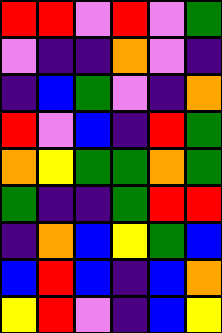[["red", "red", "violet", "red", "violet", "green"], ["violet", "indigo", "indigo", "orange", "violet", "indigo"], ["indigo", "blue", "green", "violet", "indigo", "orange"], ["red", "violet", "blue", "indigo", "red", "green"], ["orange", "yellow", "green", "green", "orange", "green"], ["green", "indigo", "indigo", "green", "red", "red"], ["indigo", "orange", "blue", "yellow", "green", "blue"], ["blue", "red", "blue", "indigo", "blue", "orange"], ["yellow", "red", "violet", "indigo", "blue", "yellow"]]